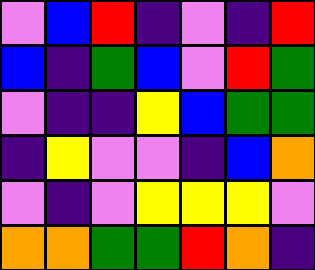[["violet", "blue", "red", "indigo", "violet", "indigo", "red"], ["blue", "indigo", "green", "blue", "violet", "red", "green"], ["violet", "indigo", "indigo", "yellow", "blue", "green", "green"], ["indigo", "yellow", "violet", "violet", "indigo", "blue", "orange"], ["violet", "indigo", "violet", "yellow", "yellow", "yellow", "violet"], ["orange", "orange", "green", "green", "red", "orange", "indigo"]]